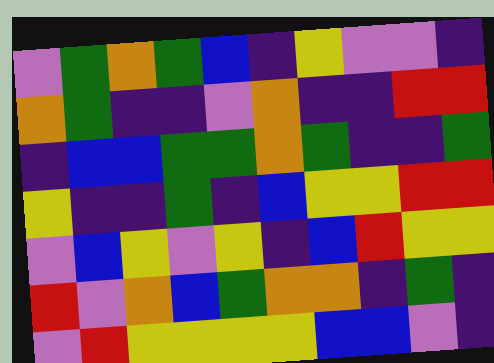[["violet", "green", "orange", "green", "blue", "indigo", "yellow", "violet", "violet", "indigo"], ["orange", "green", "indigo", "indigo", "violet", "orange", "indigo", "indigo", "red", "red"], ["indigo", "blue", "blue", "green", "green", "orange", "green", "indigo", "indigo", "green"], ["yellow", "indigo", "indigo", "green", "indigo", "blue", "yellow", "yellow", "red", "red"], ["violet", "blue", "yellow", "violet", "yellow", "indigo", "blue", "red", "yellow", "yellow"], ["red", "violet", "orange", "blue", "green", "orange", "orange", "indigo", "green", "indigo"], ["violet", "red", "yellow", "yellow", "yellow", "yellow", "blue", "blue", "violet", "indigo"]]